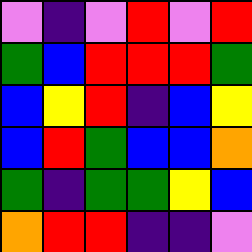[["violet", "indigo", "violet", "red", "violet", "red"], ["green", "blue", "red", "red", "red", "green"], ["blue", "yellow", "red", "indigo", "blue", "yellow"], ["blue", "red", "green", "blue", "blue", "orange"], ["green", "indigo", "green", "green", "yellow", "blue"], ["orange", "red", "red", "indigo", "indigo", "violet"]]